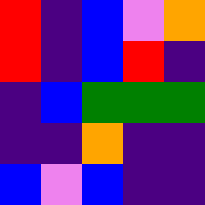[["red", "indigo", "blue", "violet", "orange"], ["red", "indigo", "blue", "red", "indigo"], ["indigo", "blue", "green", "green", "green"], ["indigo", "indigo", "orange", "indigo", "indigo"], ["blue", "violet", "blue", "indigo", "indigo"]]